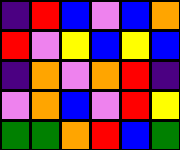[["indigo", "red", "blue", "violet", "blue", "orange"], ["red", "violet", "yellow", "blue", "yellow", "blue"], ["indigo", "orange", "violet", "orange", "red", "indigo"], ["violet", "orange", "blue", "violet", "red", "yellow"], ["green", "green", "orange", "red", "blue", "green"]]